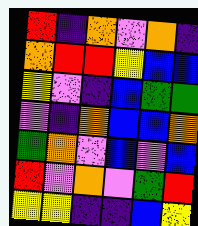[["red", "indigo", "orange", "violet", "orange", "indigo"], ["orange", "red", "red", "yellow", "blue", "blue"], ["yellow", "violet", "indigo", "blue", "green", "green"], ["violet", "indigo", "orange", "blue", "blue", "orange"], ["green", "orange", "violet", "blue", "violet", "blue"], ["red", "violet", "orange", "violet", "green", "red"], ["yellow", "yellow", "indigo", "indigo", "blue", "yellow"]]